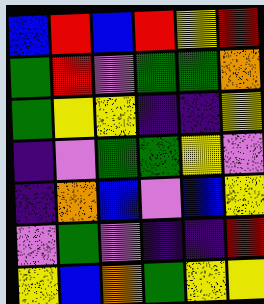[["blue", "red", "blue", "red", "yellow", "red"], ["green", "red", "violet", "green", "green", "orange"], ["green", "yellow", "yellow", "indigo", "indigo", "yellow"], ["indigo", "violet", "green", "green", "yellow", "violet"], ["indigo", "orange", "blue", "violet", "blue", "yellow"], ["violet", "green", "violet", "indigo", "indigo", "red"], ["yellow", "blue", "orange", "green", "yellow", "yellow"]]